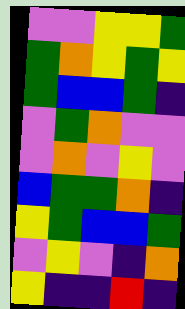[["violet", "violet", "yellow", "yellow", "green"], ["green", "orange", "yellow", "green", "yellow"], ["green", "blue", "blue", "green", "indigo"], ["violet", "green", "orange", "violet", "violet"], ["violet", "orange", "violet", "yellow", "violet"], ["blue", "green", "green", "orange", "indigo"], ["yellow", "green", "blue", "blue", "green"], ["violet", "yellow", "violet", "indigo", "orange"], ["yellow", "indigo", "indigo", "red", "indigo"]]